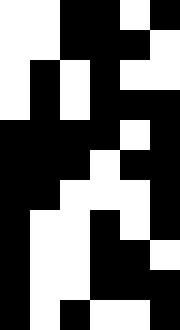[["white", "white", "black", "black", "white", "black"], ["white", "white", "black", "black", "black", "white"], ["white", "black", "white", "black", "white", "white"], ["white", "black", "white", "black", "black", "black"], ["black", "black", "black", "black", "white", "black"], ["black", "black", "black", "white", "black", "black"], ["black", "black", "white", "white", "white", "black"], ["black", "white", "white", "black", "white", "black"], ["black", "white", "white", "black", "black", "white"], ["black", "white", "white", "black", "black", "black"], ["black", "white", "black", "white", "white", "black"]]